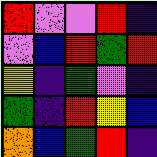[["red", "violet", "violet", "red", "indigo"], ["violet", "blue", "red", "green", "red"], ["yellow", "indigo", "green", "violet", "indigo"], ["green", "indigo", "red", "yellow", "blue"], ["orange", "blue", "green", "red", "indigo"]]